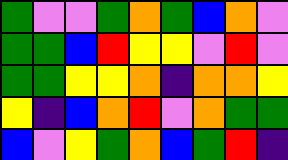[["green", "violet", "violet", "green", "orange", "green", "blue", "orange", "violet"], ["green", "green", "blue", "red", "yellow", "yellow", "violet", "red", "violet"], ["green", "green", "yellow", "yellow", "orange", "indigo", "orange", "orange", "yellow"], ["yellow", "indigo", "blue", "orange", "red", "violet", "orange", "green", "green"], ["blue", "violet", "yellow", "green", "orange", "blue", "green", "red", "indigo"]]